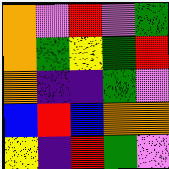[["orange", "violet", "red", "violet", "green"], ["orange", "green", "yellow", "green", "red"], ["orange", "indigo", "indigo", "green", "violet"], ["blue", "red", "blue", "orange", "orange"], ["yellow", "indigo", "red", "green", "violet"]]